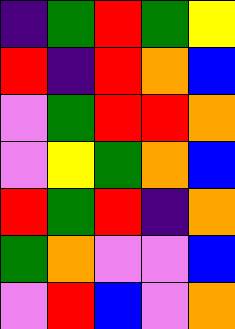[["indigo", "green", "red", "green", "yellow"], ["red", "indigo", "red", "orange", "blue"], ["violet", "green", "red", "red", "orange"], ["violet", "yellow", "green", "orange", "blue"], ["red", "green", "red", "indigo", "orange"], ["green", "orange", "violet", "violet", "blue"], ["violet", "red", "blue", "violet", "orange"]]